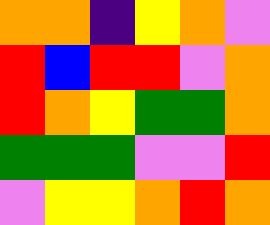[["orange", "orange", "indigo", "yellow", "orange", "violet"], ["red", "blue", "red", "red", "violet", "orange"], ["red", "orange", "yellow", "green", "green", "orange"], ["green", "green", "green", "violet", "violet", "red"], ["violet", "yellow", "yellow", "orange", "red", "orange"]]